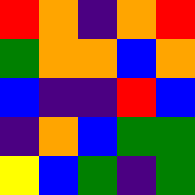[["red", "orange", "indigo", "orange", "red"], ["green", "orange", "orange", "blue", "orange"], ["blue", "indigo", "indigo", "red", "blue"], ["indigo", "orange", "blue", "green", "green"], ["yellow", "blue", "green", "indigo", "green"]]